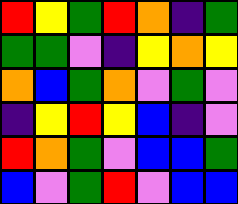[["red", "yellow", "green", "red", "orange", "indigo", "green"], ["green", "green", "violet", "indigo", "yellow", "orange", "yellow"], ["orange", "blue", "green", "orange", "violet", "green", "violet"], ["indigo", "yellow", "red", "yellow", "blue", "indigo", "violet"], ["red", "orange", "green", "violet", "blue", "blue", "green"], ["blue", "violet", "green", "red", "violet", "blue", "blue"]]